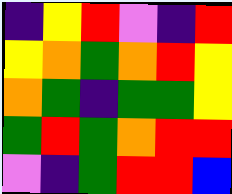[["indigo", "yellow", "red", "violet", "indigo", "red"], ["yellow", "orange", "green", "orange", "red", "yellow"], ["orange", "green", "indigo", "green", "green", "yellow"], ["green", "red", "green", "orange", "red", "red"], ["violet", "indigo", "green", "red", "red", "blue"]]